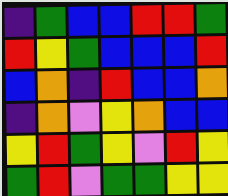[["indigo", "green", "blue", "blue", "red", "red", "green"], ["red", "yellow", "green", "blue", "blue", "blue", "red"], ["blue", "orange", "indigo", "red", "blue", "blue", "orange"], ["indigo", "orange", "violet", "yellow", "orange", "blue", "blue"], ["yellow", "red", "green", "yellow", "violet", "red", "yellow"], ["green", "red", "violet", "green", "green", "yellow", "yellow"]]